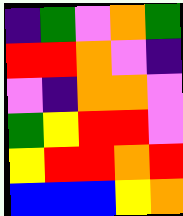[["indigo", "green", "violet", "orange", "green"], ["red", "red", "orange", "violet", "indigo"], ["violet", "indigo", "orange", "orange", "violet"], ["green", "yellow", "red", "red", "violet"], ["yellow", "red", "red", "orange", "red"], ["blue", "blue", "blue", "yellow", "orange"]]